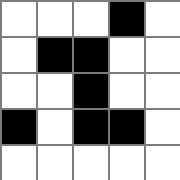[["white", "white", "white", "black", "white"], ["white", "black", "black", "white", "white"], ["white", "white", "black", "white", "white"], ["black", "white", "black", "black", "white"], ["white", "white", "white", "white", "white"]]